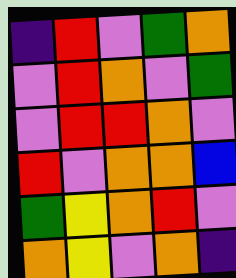[["indigo", "red", "violet", "green", "orange"], ["violet", "red", "orange", "violet", "green"], ["violet", "red", "red", "orange", "violet"], ["red", "violet", "orange", "orange", "blue"], ["green", "yellow", "orange", "red", "violet"], ["orange", "yellow", "violet", "orange", "indigo"]]